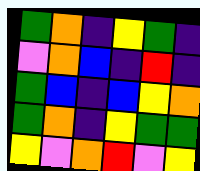[["green", "orange", "indigo", "yellow", "green", "indigo"], ["violet", "orange", "blue", "indigo", "red", "indigo"], ["green", "blue", "indigo", "blue", "yellow", "orange"], ["green", "orange", "indigo", "yellow", "green", "green"], ["yellow", "violet", "orange", "red", "violet", "yellow"]]